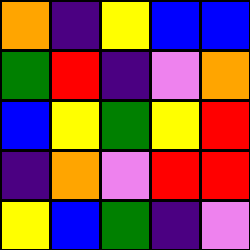[["orange", "indigo", "yellow", "blue", "blue"], ["green", "red", "indigo", "violet", "orange"], ["blue", "yellow", "green", "yellow", "red"], ["indigo", "orange", "violet", "red", "red"], ["yellow", "blue", "green", "indigo", "violet"]]